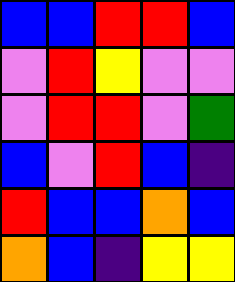[["blue", "blue", "red", "red", "blue"], ["violet", "red", "yellow", "violet", "violet"], ["violet", "red", "red", "violet", "green"], ["blue", "violet", "red", "blue", "indigo"], ["red", "blue", "blue", "orange", "blue"], ["orange", "blue", "indigo", "yellow", "yellow"]]